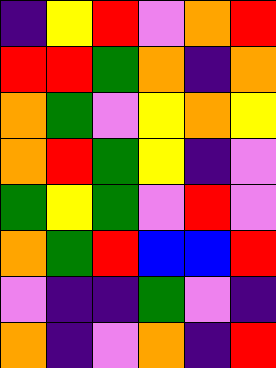[["indigo", "yellow", "red", "violet", "orange", "red"], ["red", "red", "green", "orange", "indigo", "orange"], ["orange", "green", "violet", "yellow", "orange", "yellow"], ["orange", "red", "green", "yellow", "indigo", "violet"], ["green", "yellow", "green", "violet", "red", "violet"], ["orange", "green", "red", "blue", "blue", "red"], ["violet", "indigo", "indigo", "green", "violet", "indigo"], ["orange", "indigo", "violet", "orange", "indigo", "red"]]